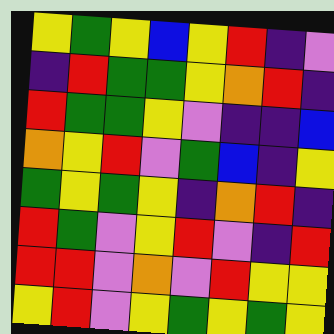[["yellow", "green", "yellow", "blue", "yellow", "red", "indigo", "violet"], ["indigo", "red", "green", "green", "yellow", "orange", "red", "indigo"], ["red", "green", "green", "yellow", "violet", "indigo", "indigo", "blue"], ["orange", "yellow", "red", "violet", "green", "blue", "indigo", "yellow"], ["green", "yellow", "green", "yellow", "indigo", "orange", "red", "indigo"], ["red", "green", "violet", "yellow", "red", "violet", "indigo", "red"], ["red", "red", "violet", "orange", "violet", "red", "yellow", "yellow"], ["yellow", "red", "violet", "yellow", "green", "yellow", "green", "yellow"]]